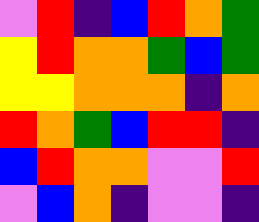[["violet", "red", "indigo", "blue", "red", "orange", "green"], ["yellow", "red", "orange", "orange", "green", "blue", "green"], ["yellow", "yellow", "orange", "orange", "orange", "indigo", "orange"], ["red", "orange", "green", "blue", "red", "red", "indigo"], ["blue", "red", "orange", "orange", "violet", "violet", "red"], ["violet", "blue", "orange", "indigo", "violet", "violet", "indigo"]]